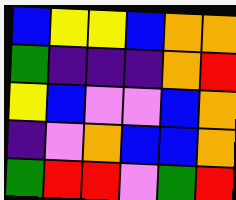[["blue", "yellow", "yellow", "blue", "orange", "orange"], ["green", "indigo", "indigo", "indigo", "orange", "red"], ["yellow", "blue", "violet", "violet", "blue", "orange"], ["indigo", "violet", "orange", "blue", "blue", "orange"], ["green", "red", "red", "violet", "green", "red"]]